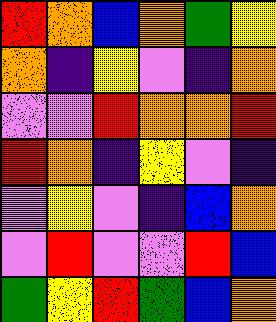[["red", "orange", "blue", "orange", "green", "yellow"], ["orange", "indigo", "yellow", "violet", "indigo", "orange"], ["violet", "violet", "red", "orange", "orange", "red"], ["red", "orange", "indigo", "yellow", "violet", "indigo"], ["violet", "yellow", "violet", "indigo", "blue", "orange"], ["violet", "red", "violet", "violet", "red", "blue"], ["green", "yellow", "red", "green", "blue", "orange"]]